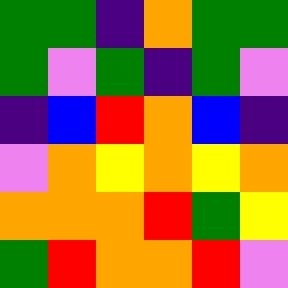[["green", "green", "indigo", "orange", "green", "green"], ["green", "violet", "green", "indigo", "green", "violet"], ["indigo", "blue", "red", "orange", "blue", "indigo"], ["violet", "orange", "yellow", "orange", "yellow", "orange"], ["orange", "orange", "orange", "red", "green", "yellow"], ["green", "red", "orange", "orange", "red", "violet"]]